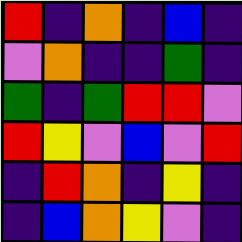[["red", "indigo", "orange", "indigo", "blue", "indigo"], ["violet", "orange", "indigo", "indigo", "green", "indigo"], ["green", "indigo", "green", "red", "red", "violet"], ["red", "yellow", "violet", "blue", "violet", "red"], ["indigo", "red", "orange", "indigo", "yellow", "indigo"], ["indigo", "blue", "orange", "yellow", "violet", "indigo"]]